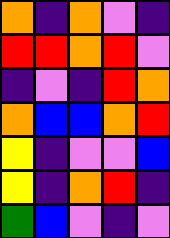[["orange", "indigo", "orange", "violet", "indigo"], ["red", "red", "orange", "red", "violet"], ["indigo", "violet", "indigo", "red", "orange"], ["orange", "blue", "blue", "orange", "red"], ["yellow", "indigo", "violet", "violet", "blue"], ["yellow", "indigo", "orange", "red", "indigo"], ["green", "blue", "violet", "indigo", "violet"]]